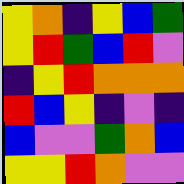[["yellow", "orange", "indigo", "yellow", "blue", "green"], ["yellow", "red", "green", "blue", "red", "violet"], ["indigo", "yellow", "red", "orange", "orange", "orange"], ["red", "blue", "yellow", "indigo", "violet", "indigo"], ["blue", "violet", "violet", "green", "orange", "blue"], ["yellow", "yellow", "red", "orange", "violet", "violet"]]